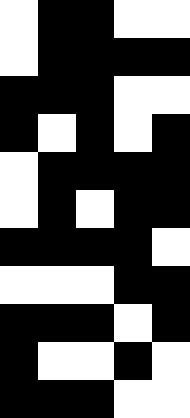[["white", "black", "black", "white", "white"], ["white", "black", "black", "black", "black"], ["black", "black", "black", "white", "white"], ["black", "white", "black", "white", "black"], ["white", "black", "black", "black", "black"], ["white", "black", "white", "black", "black"], ["black", "black", "black", "black", "white"], ["white", "white", "white", "black", "black"], ["black", "black", "black", "white", "black"], ["black", "white", "white", "black", "white"], ["black", "black", "black", "white", "white"]]